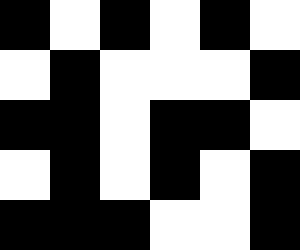[["black", "white", "black", "white", "black", "white"], ["white", "black", "white", "white", "white", "black"], ["black", "black", "white", "black", "black", "white"], ["white", "black", "white", "black", "white", "black"], ["black", "black", "black", "white", "white", "black"]]